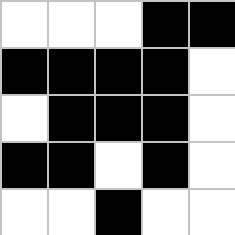[["white", "white", "white", "black", "black"], ["black", "black", "black", "black", "white"], ["white", "black", "black", "black", "white"], ["black", "black", "white", "black", "white"], ["white", "white", "black", "white", "white"]]